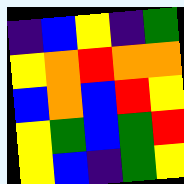[["indigo", "blue", "yellow", "indigo", "green"], ["yellow", "orange", "red", "orange", "orange"], ["blue", "orange", "blue", "red", "yellow"], ["yellow", "green", "blue", "green", "red"], ["yellow", "blue", "indigo", "green", "yellow"]]